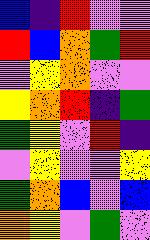[["blue", "indigo", "red", "violet", "violet"], ["red", "blue", "orange", "green", "red"], ["violet", "yellow", "orange", "violet", "violet"], ["yellow", "orange", "red", "indigo", "green"], ["green", "yellow", "violet", "red", "indigo"], ["violet", "yellow", "violet", "violet", "yellow"], ["green", "orange", "blue", "violet", "blue"], ["orange", "yellow", "violet", "green", "violet"]]